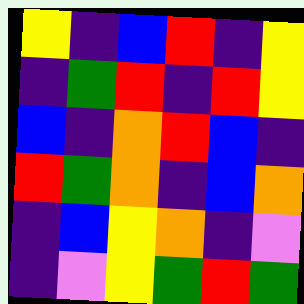[["yellow", "indigo", "blue", "red", "indigo", "yellow"], ["indigo", "green", "red", "indigo", "red", "yellow"], ["blue", "indigo", "orange", "red", "blue", "indigo"], ["red", "green", "orange", "indigo", "blue", "orange"], ["indigo", "blue", "yellow", "orange", "indigo", "violet"], ["indigo", "violet", "yellow", "green", "red", "green"]]